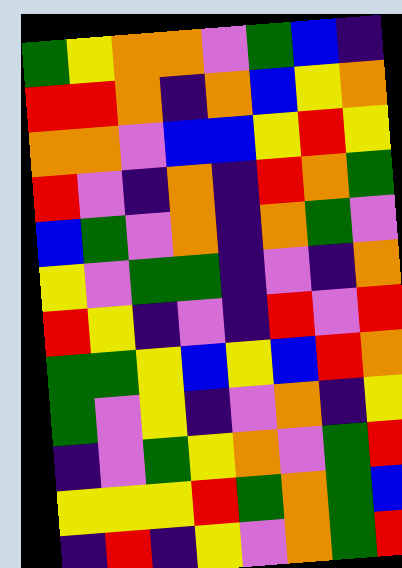[["green", "yellow", "orange", "orange", "violet", "green", "blue", "indigo"], ["red", "red", "orange", "indigo", "orange", "blue", "yellow", "orange"], ["orange", "orange", "violet", "blue", "blue", "yellow", "red", "yellow"], ["red", "violet", "indigo", "orange", "indigo", "red", "orange", "green"], ["blue", "green", "violet", "orange", "indigo", "orange", "green", "violet"], ["yellow", "violet", "green", "green", "indigo", "violet", "indigo", "orange"], ["red", "yellow", "indigo", "violet", "indigo", "red", "violet", "red"], ["green", "green", "yellow", "blue", "yellow", "blue", "red", "orange"], ["green", "violet", "yellow", "indigo", "violet", "orange", "indigo", "yellow"], ["indigo", "violet", "green", "yellow", "orange", "violet", "green", "red"], ["yellow", "yellow", "yellow", "red", "green", "orange", "green", "blue"], ["indigo", "red", "indigo", "yellow", "violet", "orange", "green", "red"]]